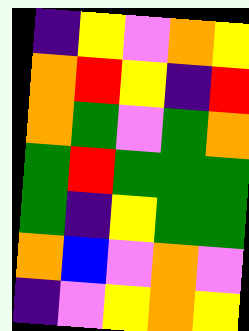[["indigo", "yellow", "violet", "orange", "yellow"], ["orange", "red", "yellow", "indigo", "red"], ["orange", "green", "violet", "green", "orange"], ["green", "red", "green", "green", "green"], ["green", "indigo", "yellow", "green", "green"], ["orange", "blue", "violet", "orange", "violet"], ["indigo", "violet", "yellow", "orange", "yellow"]]